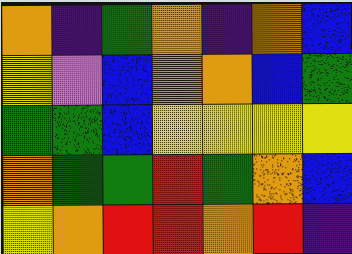[["orange", "indigo", "green", "orange", "indigo", "orange", "blue"], ["yellow", "violet", "blue", "orange", "orange", "blue", "green"], ["green", "green", "blue", "yellow", "yellow", "yellow", "yellow"], ["orange", "green", "green", "red", "green", "orange", "blue"], ["yellow", "orange", "red", "red", "orange", "red", "indigo"]]